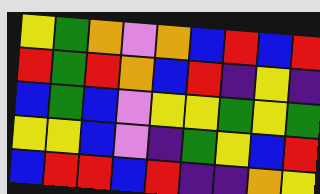[["yellow", "green", "orange", "violet", "orange", "blue", "red", "blue", "red"], ["red", "green", "red", "orange", "blue", "red", "indigo", "yellow", "indigo"], ["blue", "green", "blue", "violet", "yellow", "yellow", "green", "yellow", "green"], ["yellow", "yellow", "blue", "violet", "indigo", "green", "yellow", "blue", "red"], ["blue", "red", "red", "blue", "red", "indigo", "indigo", "orange", "yellow"]]